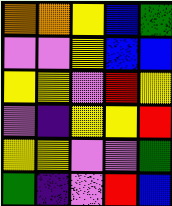[["orange", "orange", "yellow", "blue", "green"], ["violet", "violet", "yellow", "blue", "blue"], ["yellow", "yellow", "violet", "red", "yellow"], ["violet", "indigo", "yellow", "yellow", "red"], ["yellow", "yellow", "violet", "violet", "green"], ["green", "indigo", "violet", "red", "blue"]]